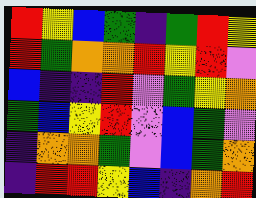[["red", "yellow", "blue", "green", "indigo", "green", "red", "yellow"], ["red", "green", "orange", "orange", "red", "yellow", "red", "violet"], ["blue", "indigo", "indigo", "red", "violet", "green", "yellow", "orange"], ["green", "blue", "yellow", "red", "violet", "blue", "green", "violet"], ["indigo", "orange", "orange", "green", "violet", "blue", "green", "orange"], ["indigo", "red", "red", "yellow", "blue", "indigo", "orange", "red"]]